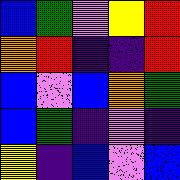[["blue", "green", "violet", "yellow", "red"], ["orange", "red", "indigo", "indigo", "red"], ["blue", "violet", "blue", "orange", "green"], ["blue", "green", "indigo", "violet", "indigo"], ["yellow", "indigo", "blue", "violet", "blue"]]